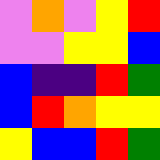[["violet", "orange", "violet", "yellow", "red"], ["violet", "violet", "yellow", "yellow", "blue"], ["blue", "indigo", "indigo", "red", "green"], ["blue", "red", "orange", "yellow", "yellow"], ["yellow", "blue", "blue", "red", "green"]]